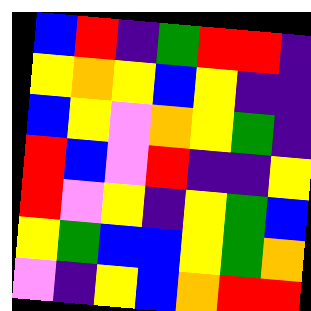[["blue", "red", "indigo", "green", "red", "red", "indigo"], ["yellow", "orange", "yellow", "blue", "yellow", "indigo", "indigo"], ["blue", "yellow", "violet", "orange", "yellow", "green", "indigo"], ["red", "blue", "violet", "red", "indigo", "indigo", "yellow"], ["red", "violet", "yellow", "indigo", "yellow", "green", "blue"], ["yellow", "green", "blue", "blue", "yellow", "green", "orange"], ["violet", "indigo", "yellow", "blue", "orange", "red", "red"]]